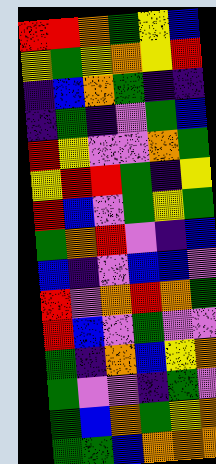[["red", "red", "orange", "green", "yellow", "blue"], ["yellow", "green", "yellow", "orange", "yellow", "red"], ["indigo", "blue", "orange", "green", "indigo", "indigo"], ["indigo", "green", "indigo", "violet", "green", "blue"], ["red", "yellow", "violet", "violet", "orange", "green"], ["yellow", "red", "red", "green", "indigo", "yellow"], ["red", "blue", "violet", "green", "yellow", "green"], ["green", "orange", "red", "violet", "indigo", "blue"], ["blue", "indigo", "violet", "blue", "blue", "violet"], ["red", "violet", "orange", "red", "orange", "green"], ["red", "blue", "violet", "green", "violet", "violet"], ["green", "indigo", "orange", "blue", "yellow", "orange"], ["green", "violet", "violet", "indigo", "green", "violet"], ["green", "blue", "orange", "green", "yellow", "orange"], ["green", "green", "blue", "orange", "orange", "orange"]]